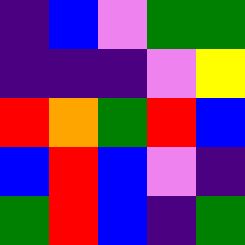[["indigo", "blue", "violet", "green", "green"], ["indigo", "indigo", "indigo", "violet", "yellow"], ["red", "orange", "green", "red", "blue"], ["blue", "red", "blue", "violet", "indigo"], ["green", "red", "blue", "indigo", "green"]]